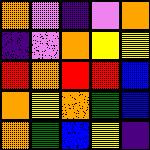[["orange", "violet", "indigo", "violet", "orange"], ["indigo", "violet", "orange", "yellow", "yellow"], ["red", "orange", "red", "red", "blue"], ["orange", "yellow", "orange", "green", "blue"], ["orange", "green", "blue", "yellow", "indigo"]]